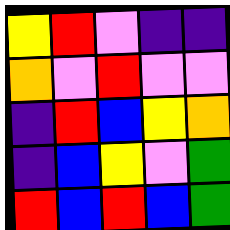[["yellow", "red", "violet", "indigo", "indigo"], ["orange", "violet", "red", "violet", "violet"], ["indigo", "red", "blue", "yellow", "orange"], ["indigo", "blue", "yellow", "violet", "green"], ["red", "blue", "red", "blue", "green"]]